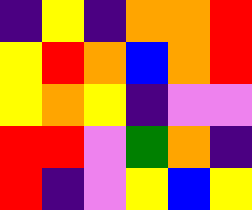[["indigo", "yellow", "indigo", "orange", "orange", "red"], ["yellow", "red", "orange", "blue", "orange", "red"], ["yellow", "orange", "yellow", "indigo", "violet", "violet"], ["red", "red", "violet", "green", "orange", "indigo"], ["red", "indigo", "violet", "yellow", "blue", "yellow"]]